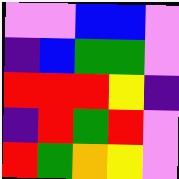[["violet", "violet", "blue", "blue", "violet"], ["indigo", "blue", "green", "green", "violet"], ["red", "red", "red", "yellow", "indigo"], ["indigo", "red", "green", "red", "violet"], ["red", "green", "orange", "yellow", "violet"]]